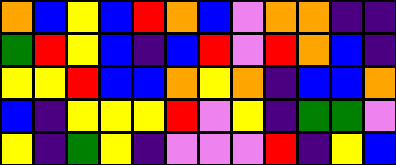[["orange", "blue", "yellow", "blue", "red", "orange", "blue", "violet", "orange", "orange", "indigo", "indigo"], ["green", "red", "yellow", "blue", "indigo", "blue", "red", "violet", "red", "orange", "blue", "indigo"], ["yellow", "yellow", "red", "blue", "blue", "orange", "yellow", "orange", "indigo", "blue", "blue", "orange"], ["blue", "indigo", "yellow", "yellow", "yellow", "red", "violet", "yellow", "indigo", "green", "green", "violet"], ["yellow", "indigo", "green", "yellow", "indigo", "violet", "violet", "violet", "red", "indigo", "yellow", "blue"]]